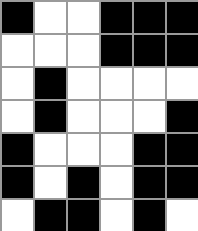[["black", "white", "white", "black", "black", "black"], ["white", "white", "white", "black", "black", "black"], ["white", "black", "white", "white", "white", "white"], ["white", "black", "white", "white", "white", "black"], ["black", "white", "white", "white", "black", "black"], ["black", "white", "black", "white", "black", "black"], ["white", "black", "black", "white", "black", "white"]]